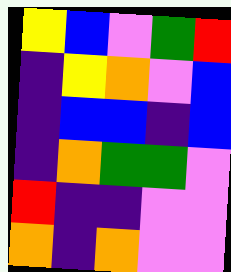[["yellow", "blue", "violet", "green", "red"], ["indigo", "yellow", "orange", "violet", "blue"], ["indigo", "blue", "blue", "indigo", "blue"], ["indigo", "orange", "green", "green", "violet"], ["red", "indigo", "indigo", "violet", "violet"], ["orange", "indigo", "orange", "violet", "violet"]]